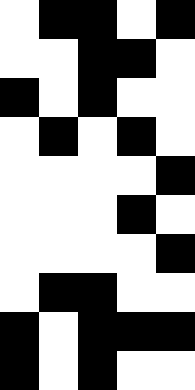[["white", "black", "black", "white", "black"], ["white", "white", "black", "black", "white"], ["black", "white", "black", "white", "white"], ["white", "black", "white", "black", "white"], ["white", "white", "white", "white", "black"], ["white", "white", "white", "black", "white"], ["white", "white", "white", "white", "black"], ["white", "black", "black", "white", "white"], ["black", "white", "black", "black", "black"], ["black", "white", "black", "white", "white"]]